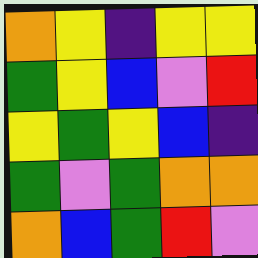[["orange", "yellow", "indigo", "yellow", "yellow"], ["green", "yellow", "blue", "violet", "red"], ["yellow", "green", "yellow", "blue", "indigo"], ["green", "violet", "green", "orange", "orange"], ["orange", "blue", "green", "red", "violet"]]